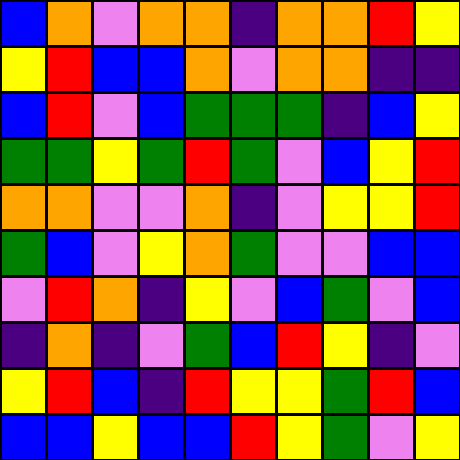[["blue", "orange", "violet", "orange", "orange", "indigo", "orange", "orange", "red", "yellow"], ["yellow", "red", "blue", "blue", "orange", "violet", "orange", "orange", "indigo", "indigo"], ["blue", "red", "violet", "blue", "green", "green", "green", "indigo", "blue", "yellow"], ["green", "green", "yellow", "green", "red", "green", "violet", "blue", "yellow", "red"], ["orange", "orange", "violet", "violet", "orange", "indigo", "violet", "yellow", "yellow", "red"], ["green", "blue", "violet", "yellow", "orange", "green", "violet", "violet", "blue", "blue"], ["violet", "red", "orange", "indigo", "yellow", "violet", "blue", "green", "violet", "blue"], ["indigo", "orange", "indigo", "violet", "green", "blue", "red", "yellow", "indigo", "violet"], ["yellow", "red", "blue", "indigo", "red", "yellow", "yellow", "green", "red", "blue"], ["blue", "blue", "yellow", "blue", "blue", "red", "yellow", "green", "violet", "yellow"]]